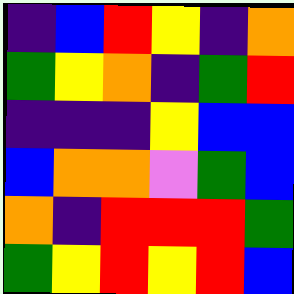[["indigo", "blue", "red", "yellow", "indigo", "orange"], ["green", "yellow", "orange", "indigo", "green", "red"], ["indigo", "indigo", "indigo", "yellow", "blue", "blue"], ["blue", "orange", "orange", "violet", "green", "blue"], ["orange", "indigo", "red", "red", "red", "green"], ["green", "yellow", "red", "yellow", "red", "blue"]]